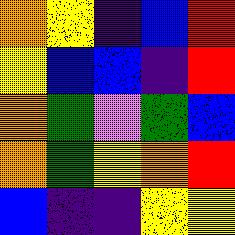[["orange", "yellow", "indigo", "blue", "red"], ["yellow", "blue", "blue", "indigo", "red"], ["orange", "green", "violet", "green", "blue"], ["orange", "green", "yellow", "orange", "red"], ["blue", "indigo", "indigo", "yellow", "yellow"]]